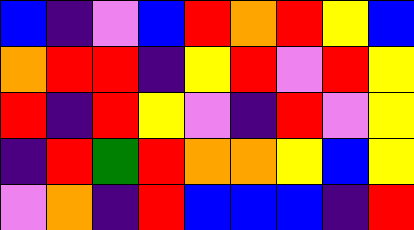[["blue", "indigo", "violet", "blue", "red", "orange", "red", "yellow", "blue"], ["orange", "red", "red", "indigo", "yellow", "red", "violet", "red", "yellow"], ["red", "indigo", "red", "yellow", "violet", "indigo", "red", "violet", "yellow"], ["indigo", "red", "green", "red", "orange", "orange", "yellow", "blue", "yellow"], ["violet", "orange", "indigo", "red", "blue", "blue", "blue", "indigo", "red"]]